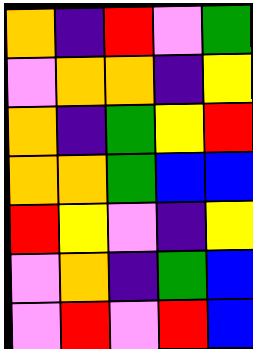[["orange", "indigo", "red", "violet", "green"], ["violet", "orange", "orange", "indigo", "yellow"], ["orange", "indigo", "green", "yellow", "red"], ["orange", "orange", "green", "blue", "blue"], ["red", "yellow", "violet", "indigo", "yellow"], ["violet", "orange", "indigo", "green", "blue"], ["violet", "red", "violet", "red", "blue"]]